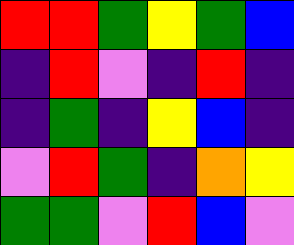[["red", "red", "green", "yellow", "green", "blue"], ["indigo", "red", "violet", "indigo", "red", "indigo"], ["indigo", "green", "indigo", "yellow", "blue", "indigo"], ["violet", "red", "green", "indigo", "orange", "yellow"], ["green", "green", "violet", "red", "blue", "violet"]]